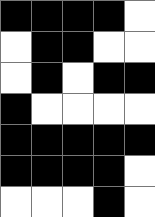[["black", "black", "black", "black", "white"], ["white", "black", "black", "white", "white"], ["white", "black", "white", "black", "black"], ["black", "white", "white", "white", "white"], ["black", "black", "black", "black", "black"], ["black", "black", "black", "black", "white"], ["white", "white", "white", "black", "white"]]